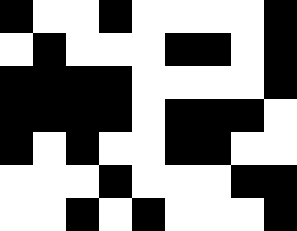[["black", "white", "white", "black", "white", "white", "white", "white", "black"], ["white", "black", "white", "white", "white", "black", "black", "white", "black"], ["black", "black", "black", "black", "white", "white", "white", "white", "black"], ["black", "black", "black", "black", "white", "black", "black", "black", "white"], ["black", "white", "black", "white", "white", "black", "black", "white", "white"], ["white", "white", "white", "black", "white", "white", "white", "black", "black"], ["white", "white", "black", "white", "black", "white", "white", "white", "black"]]